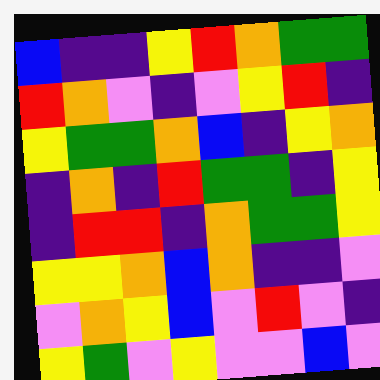[["blue", "indigo", "indigo", "yellow", "red", "orange", "green", "green"], ["red", "orange", "violet", "indigo", "violet", "yellow", "red", "indigo"], ["yellow", "green", "green", "orange", "blue", "indigo", "yellow", "orange"], ["indigo", "orange", "indigo", "red", "green", "green", "indigo", "yellow"], ["indigo", "red", "red", "indigo", "orange", "green", "green", "yellow"], ["yellow", "yellow", "orange", "blue", "orange", "indigo", "indigo", "violet"], ["violet", "orange", "yellow", "blue", "violet", "red", "violet", "indigo"], ["yellow", "green", "violet", "yellow", "violet", "violet", "blue", "violet"]]